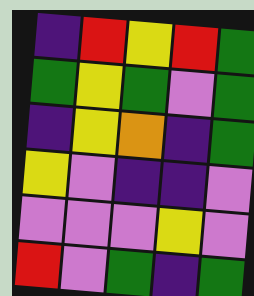[["indigo", "red", "yellow", "red", "green"], ["green", "yellow", "green", "violet", "green"], ["indigo", "yellow", "orange", "indigo", "green"], ["yellow", "violet", "indigo", "indigo", "violet"], ["violet", "violet", "violet", "yellow", "violet"], ["red", "violet", "green", "indigo", "green"]]